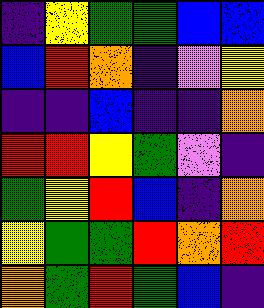[["indigo", "yellow", "green", "green", "blue", "blue"], ["blue", "red", "orange", "indigo", "violet", "yellow"], ["indigo", "indigo", "blue", "indigo", "indigo", "orange"], ["red", "red", "yellow", "green", "violet", "indigo"], ["green", "yellow", "red", "blue", "indigo", "orange"], ["yellow", "green", "green", "red", "orange", "red"], ["orange", "green", "red", "green", "blue", "indigo"]]